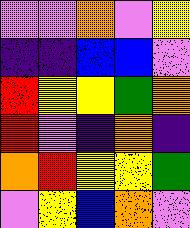[["violet", "violet", "orange", "violet", "yellow"], ["indigo", "indigo", "blue", "blue", "violet"], ["red", "yellow", "yellow", "green", "orange"], ["red", "violet", "indigo", "orange", "indigo"], ["orange", "red", "yellow", "yellow", "green"], ["violet", "yellow", "blue", "orange", "violet"]]